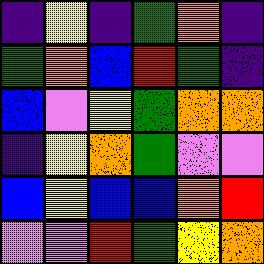[["indigo", "yellow", "indigo", "green", "orange", "indigo"], ["green", "orange", "blue", "red", "green", "indigo"], ["blue", "violet", "yellow", "green", "orange", "orange"], ["indigo", "yellow", "orange", "green", "violet", "violet"], ["blue", "yellow", "blue", "blue", "orange", "red"], ["violet", "violet", "red", "green", "yellow", "orange"]]